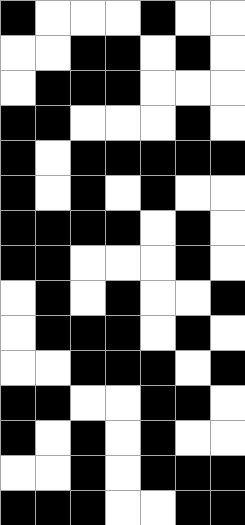[["black", "white", "white", "white", "black", "white", "white"], ["white", "white", "black", "black", "white", "black", "white"], ["white", "black", "black", "black", "white", "white", "white"], ["black", "black", "white", "white", "white", "black", "white"], ["black", "white", "black", "black", "black", "black", "black"], ["black", "white", "black", "white", "black", "white", "white"], ["black", "black", "black", "black", "white", "black", "white"], ["black", "black", "white", "white", "white", "black", "white"], ["white", "black", "white", "black", "white", "white", "black"], ["white", "black", "black", "black", "white", "black", "white"], ["white", "white", "black", "black", "black", "white", "black"], ["black", "black", "white", "white", "black", "black", "white"], ["black", "white", "black", "white", "black", "white", "white"], ["white", "white", "black", "white", "black", "black", "black"], ["black", "black", "black", "white", "white", "black", "black"]]